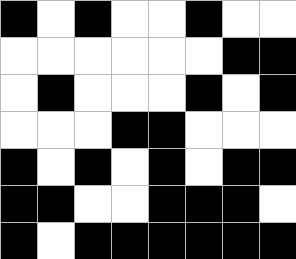[["black", "white", "black", "white", "white", "black", "white", "white"], ["white", "white", "white", "white", "white", "white", "black", "black"], ["white", "black", "white", "white", "white", "black", "white", "black"], ["white", "white", "white", "black", "black", "white", "white", "white"], ["black", "white", "black", "white", "black", "white", "black", "black"], ["black", "black", "white", "white", "black", "black", "black", "white"], ["black", "white", "black", "black", "black", "black", "black", "black"]]